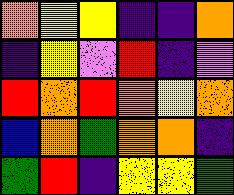[["orange", "yellow", "yellow", "indigo", "indigo", "orange"], ["indigo", "yellow", "violet", "red", "indigo", "violet"], ["red", "orange", "red", "orange", "yellow", "orange"], ["blue", "orange", "green", "orange", "orange", "indigo"], ["green", "red", "indigo", "yellow", "yellow", "green"]]